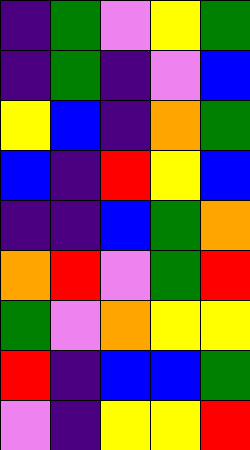[["indigo", "green", "violet", "yellow", "green"], ["indigo", "green", "indigo", "violet", "blue"], ["yellow", "blue", "indigo", "orange", "green"], ["blue", "indigo", "red", "yellow", "blue"], ["indigo", "indigo", "blue", "green", "orange"], ["orange", "red", "violet", "green", "red"], ["green", "violet", "orange", "yellow", "yellow"], ["red", "indigo", "blue", "blue", "green"], ["violet", "indigo", "yellow", "yellow", "red"]]